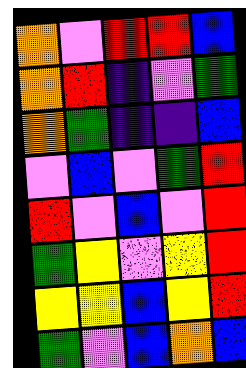[["orange", "violet", "red", "red", "blue"], ["orange", "red", "indigo", "violet", "green"], ["orange", "green", "indigo", "indigo", "blue"], ["violet", "blue", "violet", "green", "red"], ["red", "violet", "blue", "violet", "red"], ["green", "yellow", "violet", "yellow", "red"], ["yellow", "yellow", "blue", "yellow", "red"], ["green", "violet", "blue", "orange", "blue"]]